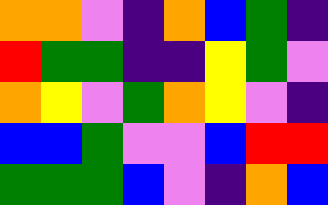[["orange", "orange", "violet", "indigo", "orange", "blue", "green", "indigo"], ["red", "green", "green", "indigo", "indigo", "yellow", "green", "violet"], ["orange", "yellow", "violet", "green", "orange", "yellow", "violet", "indigo"], ["blue", "blue", "green", "violet", "violet", "blue", "red", "red"], ["green", "green", "green", "blue", "violet", "indigo", "orange", "blue"]]